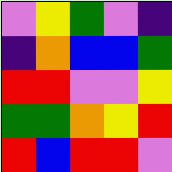[["violet", "yellow", "green", "violet", "indigo"], ["indigo", "orange", "blue", "blue", "green"], ["red", "red", "violet", "violet", "yellow"], ["green", "green", "orange", "yellow", "red"], ["red", "blue", "red", "red", "violet"]]